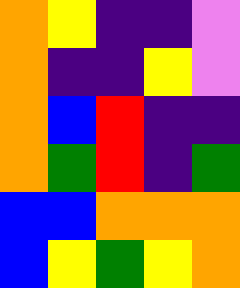[["orange", "yellow", "indigo", "indigo", "violet"], ["orange", "indigo", "indigo", "yellow", "violet"], ["orange", "blue", "red", "indigo", "indigo"], ["orange", "green", "red", "indigo", "green"], ["blue", "blue", "orange", "orange", "orange"], ["blue", "yellow", "green", "yellow", "orange"]]